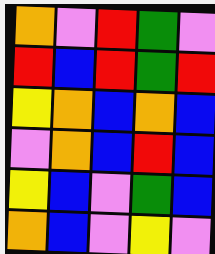[["orange", "violet", "red", "green", "violet"], ["red", "blue", "red", "green", "red"], ["yellow", "orange", "blue", "orange", "blue"], ["violet", "orange", "blue", "red", "blue"], ["yellow", "blue", "violet", "green", "blue"], ["orange", "blue", "violet", "yellow", "violet"]]